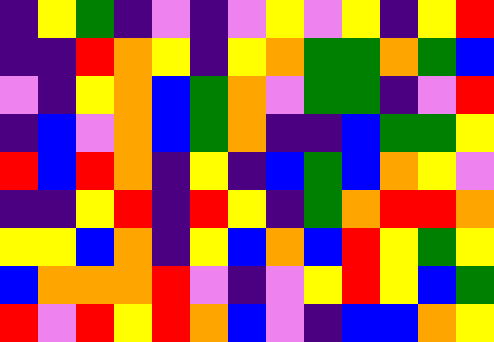[["indigo", "yellow", "green", "indigo", "violet", "indigo", "violet", "yellow", "violet", "yellow", "indigo", "yellow", "red"], ["indigo", "indigo", "red", "orange", "yellow", "indigo", "yellow", "orange", "green", "green", "orange", "green", "blue"], ["violet", "indigo", "yellow", "orange", "blue", "green", "orange", "violet", "green", "green", "indigo", "violet", "red"], ["indigo", "blue", "violet", "orange", "blue", "green", "orange", "indigo", "indigo", "blue", "green", "green", "yellow"], ["red", "blue", "red", "orange", "indigo", "yellow", "indigo", "blue", "green", "blue", "orange", "yellow", "violet"], ["indigo", "indigo", "yellow", "red", "indigo", "red", "yellow", "indigo", "green", "orange", "red", "red", "orange"], ["yellow", "yellow", "blue", "orange", "indigo", "yellow", "blue", "orange", "blue", "red", "yellow", "green", "yellow"], ["blue", "orange", "orange", "orange", "red", "violet", "indigo", "violet", "yellow", "red", "yellow", "blue", "green"], ["red", "violet", "red", "yellow", "red", "orange", "blue", "violet", "indigo", "blue", "blue", "orange", "yellow"]]